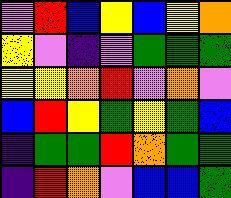[["violet", "red", "blue", "yellow", "blue", "yellow", "orange"], ["yellow", "violet", "indigo", "violet", "green", "green", "green"], ["yellow", "yellow", "orange", "red", "violet", "orange", "violet"], ["blue", "red", "yellow", "green", "yellow", "green", "blue"], ["indigo", "green", "green", "red", "orange", "green", "green"], ["indigo", "red", "orange", "violet", "blue", "blue", "green"]]